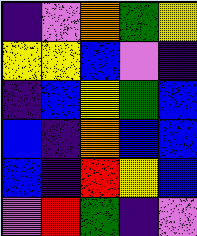[["indigo", "violet", "orange", "green", "yellow"], ["yellow", "yellow", "blue", "violet", "indigo"], ["indigo", "blue", "yellow", "green", "blue"], ["blue", "indigo", "orange", "blue", "blue"], ["blue", "indigo", "red", "yellow", "blue"], ["violet", "red", "green", "indigo", "violet"]]